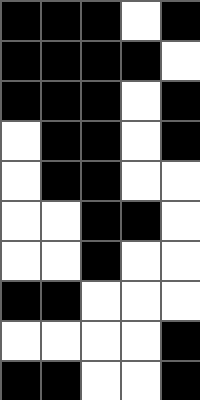[["black", "black", "black", "white", "black"], ["black", "black", "black", "black", "white"], ["black", "black", "black", "white", "black"], ["white", "black", "black", "white", "black"], ["white", "black", "black", "white", "white"], ["white", "white", "black", "black", "white"], ["white", "white", "black", "white", "white"], ["black", "black", "white", "white", "white"], ["white", "white", "white", "white", "black"], ["black", "black", "white", "white", "black"]]